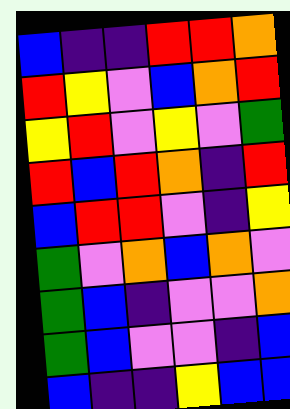[["blue", "indigo", "indigo", "red", "red", "orange"], ["red", "yellow", "violet", "blue", "orange", "red"], ["yellow", "red", "violet", "yellow", "violet", "green"], ["red", "blue", "red", "orange", "indigo", "red"], ["blue", "red", "red", "violet", "indigo", "yellow"], ["green", "violet", "orange", "blue", "orange", "violet"], ["green", "blue", "indigo", "violet", "violet", "orange"], ["green", "blue", "violet", "violet", "indigo", "blue"], ["blue", "indigo", "indigo", "yellow", "blue", "blue"]]